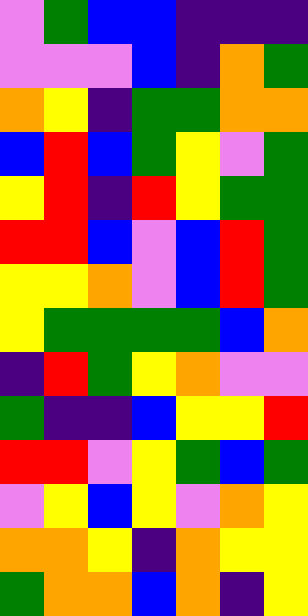[["violet", "green", "blue", "blue", "indigo", "indigo", "indigo"], ["violet", "violet", "violet", "blue", "indigo", "orange", "green"], ["orange", "yellow", "indigo", "green", "green", "orange", "orange"], ["blue", "red", "blue", "green", "yellow", "violet", "green"], ["yellow", "red", "indigo", "red", "yellow", "green", "green"], ["red", "red", "blue", "violet", "blue", "red", "green"], ["yellow", "yellow", "orange", "violet", "blue", "red", "green"], ["yellow", "green", "green", "green", "green", "blue", "orange"], ["indigo", "red", "green", "yellow", "orange", "violet", "violet"], ["green", "indigo", "indigo", "blue", "yellow", "yellow", "red"], ["red", "red", "violet", "yellow", "green", "blue", "green"], ["violet", "yellow", "blue", "yellow", "violet", "orange", "yellow"], ["orange", "orange", "yellow", "indigo", "orange", "yellow", "yellow"], ["green", "orange", "orange", "blue", "orange", "indigo", "yellow"]]